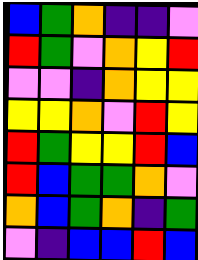[["blue", "green", "orange", "indigo", "indigo", "violet"], ["red", "green", "violet", "orange", "yellow", "red"], ["violet", "violet", "indigo", "orange", "yellow", "yellow"], ["yellow", "yellow", "orange", "violet", "red", "yellow"], ["red", "green", "yellow", "yellow", "red", "blue"], ["red", "blue", "green", "green", "orange", "violet"], ["orange", "blue", "green", "orange", "indigo", "green"], ["violet", "indigo", "blue", "blue", "red", "blue"]]